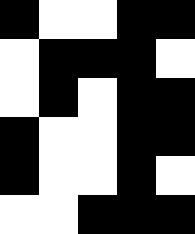[["black", "white", "white", "black", "black"], ["white", "black", "black", "black", "white"], ["white", "black", "white", "black", "black"], ["black", "white", "white", "black", "black"], ["black", "white", "white", "black", "white"], ["white", "white", "black", "black", "black"]]